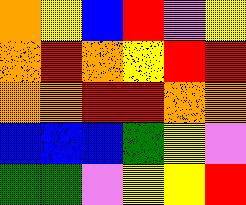[["orange", "yellow", "blue", "red", "violet", "yellow"], ["orange", "red", "orange", "yellow", "red", "red"], ["orange", "orange", "red", "red", "orange", "orange"], ["blue", "blue", "blue", "green", "yellow", "violet"], ["green", "green", "violet", "yellow", "yellow", "red"]]